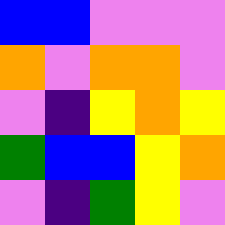[["blue", "blue", "violet", "violet", "violet"], ["orange", "violet", "orange", "orange", "violet"], ["violet", "indigo", "yellow", "orange", "yellow"], ["green", "blue", "blue", "yellow", "orange"], ["violet", "indigo", "green", "yellow", "violet"]]